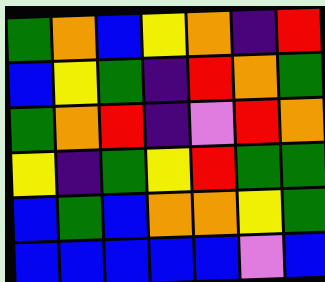[["green", "orange", "blue", "yellow", "orange", "indigo", "red"], ["blue", "yellow", "green", "indigo", "red", "orange", "green"], ["green", "orange", "red", "indigo", "violet", "red", "orange"], ["yellow", "indigo", "green", "yellow", "red", "green", "green"], ["blue", "green", "blue", "orange", "orange", "yellow", "green"], ["blue", "blue", "blue", "blue", "blue", "violet", "blue"]]